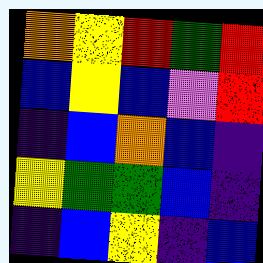[["orange", "yellow", "red", "green", "red"], ["blue", "yellow", "blue", "violet", "red"], ["indigo", "blue", "orange", "blue", "indigo"], ["yellow", "green", "green", "blue", "indigo"], ["indigo", "blue", "yellow", "indigo", "blue"]]